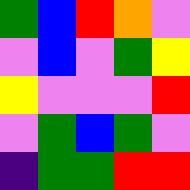[["green", "blue", "red", "orange", "violet"], ["violet", "blue", "violet", "green", "yellow"], ["yellow", "violet", "violet", "violet", "red"], ["violet", "green", "blue", "green", "violet"], ["indigo", "green", "green", "red", "red"]]